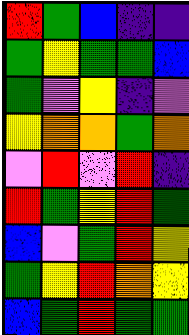[["red", "green", "blue", "indigo", "indigo"], ["green", "yellow", "green", "green", "blue"], ["green", "violet", "yellow", "indigo", "violet"], ["yellow", "orange", "orange", "green", "orange"], ["violet", "red", "violet", "red", "indigo"], ["red", "green", "yellow", "red", "green"], ["blue", "violet", "green", "red", "yellow"], ["green", "yellow", "red", "orange", "yellow"], ["blue", "green", "red", "green", "green"]]